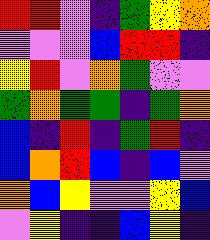[["red", "red", "violet", "indigo", "green", "yellow", "orange"], ["violet", "violet", "violet", "blue", "red", "red", "indigo"], ["yellow", "red", "violet", "orange", "green", "violet", "violet"], ["green", "orange", "green", "green", "indigo", "green", "orange"], ["blue", "indigo", "red", "indigo", "green", "red", "indigo"], ["blue", "orange", "red", "blue", "indigo", "blue", "violet"], ["orange", "blue", "yellow", "violet", "violet", "yellow", "blue"], ["violet", "yellow", "indigo", "indigo", "blue", "yellow", "indigo"]]